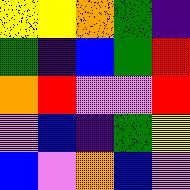[["yellow", "yellow", "orange", "green", "indigo"], ["green", "indigo", "blue", "green", "red"], ["orange", "red", "violet", "violet", "red"], ["violet", "blue", "indigo", "green", "yellow"], ["blue", "violet", "orange", "blue", "violet"]]